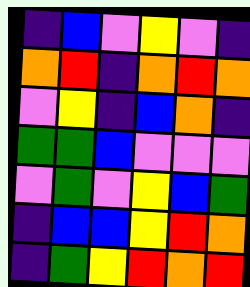[["indigo", "blue", "violet", "yellow", "violet", "indigo"], ["orange", "red", "indigo", "orange", "red", "orange"], ["violet", "yellow", "indigo", "blue", "orange", "indigo"], ["green", "green", "blue", "violet", "violet", "violet"], ["violet", "green", "violet", "yellow", "blue", "green"], ["indigo", "blue", "blue", "yellow", "red", "orange"], ["indigo", "green", "yellow", "red", "orange", "red"]]